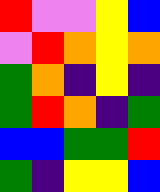[["red", "violet", "violet", "yellow", "blue"], ["violet", "red", "orange", "yellow", "orange"], ["green", "orange", "indigo", "yellow", "indigo"], ["green", "red", "orange", "indigo", "green"], ["blue", "blue", "green", "green", "red"], ["green", "indigo", "yellow", "yellow", "blue"]]